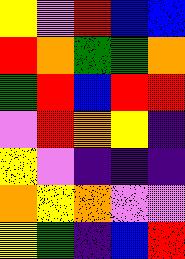[["yellow", "violet", "red", "blue", "blue"], ["red", "orange", "green", "green", "orange"], ["green", "red", "blue", "red", "red"], ["violet", "red", "orange", "yellow", "indigo"], ["yellow", "violet", "indigo", "indigo", "indigo"], ["orange", "yellow", "orange", "violet", "violet"], ["yellow", "green", "indigo", "blue", "red"]]